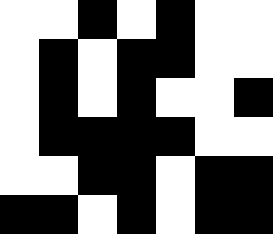[["white", "white", "black", "white", "black", "white", "white"], ["white", "black", "white", "black", "black", "white", "white"], ["white", "black", "white", "black", "white", "white", "black"], ["white", "black", "black", "black", "black", "white", "white"], ["white", "white", "black", "black", "white", "black", "black"], ["black", "black", "white", "black", "white", "black", "black"]]